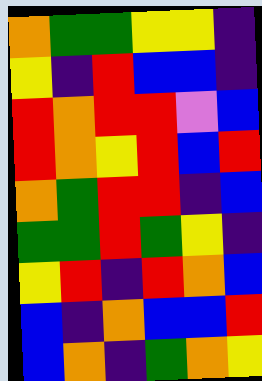[["orange", "green", "green", "yellow", "yellow", "indigo"], ["yellow", "indigo", "red", "blue", "blue", "indigo"], ["red", "orange", "red", "red", "violet", "blue"], ["red", "orange", "yellow", "red", "blue", "red"], ["orange", "green", "red", "red", "indigo", "blue"], ["green", "green", "red", "green", "yellow", "indigo"], ["yellow", "red", "indigo", "red", "orange", "blue"], ["blue", "indigo", "orange", "blue", "blue", "red"], ["blue", "orange", "indigo", "green", "orange", "yellow"]]